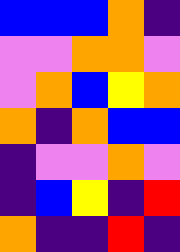[["blue", "blue", "blue", "orange", "indigo"], ["violet", "violet", "orange", "orange", "violet"], ["violet", "orange", "blue", "yellow", "orange"], ["orange", "indigo", "orange", "blue", "blue"], ["indigo", "violet", "violet", "orange", "violet"], ["indigo", "blue", "yellow", "indigo", "red"], ["orange", "indigo", "indigo", "red", "indigo"]]